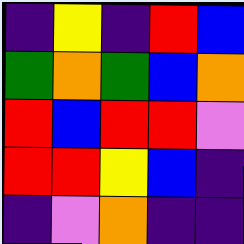[["indigo", "yellow", "indigo", "red", "blue"], ["green", "orange", "green", "blue", "orange"], ["red", "blue", "red", "red", "violet"], ["red", "red", "yellow", "blue", "indigo"], ["indigo", "violet", "orange", "indigo", "indigo"]]